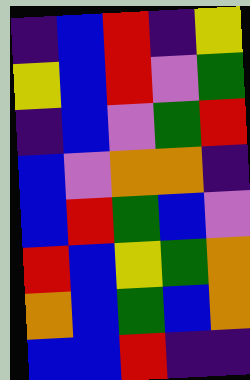[["indigo", "blue", "red", "indigo", "yellow"], ["yellow", "blue", "red", "violet", "green"], ["indigo", "blue", "violet", "green", "red"], ["blue", "violet", "orange", "orange", "indigo"], ["blue", "red", "green", "blue", "violet"], ["red", "blue", "yellow", "green", "orange"], ["orange", "blue", "green", "blue", "orange"], ["blue", "blue", "red", "indigo", "indigo"]]